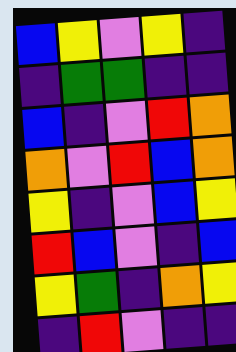[["blue", "yellow", "violet", "yellow", "indigo"], ["indigo", "green", "green", "indigo", "indigo"], ["blue", "indigo", "violet", "red", "orange"], ["orange", "violet", "red", "blue", "orange"], ["yellow", "indigo", "violet", "blue", "yellow"], ["red", "blue", "violet", "indigo", "blue"], ["yellow", "green", "indigo", "orange", "yellow"], ["indigo", "red", "violet", "indigo", "indigo"]]